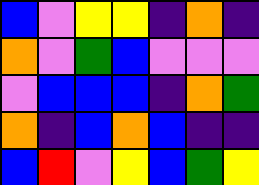[["blue", "violet", "yellow", "yellow", "indigo", "orange", "indigo"], ["orange", "violet", "green", "blue", "violet", "violet", "violet"], ["violet", "blue", "blue", "blue", "indigo", "orange", "green"], ["orange", "indigo", "blue", "orange", "blue", "indigo", "indigo"], ["blue", "red", "violet", "yellow", "blue", "green", "yellow"]]